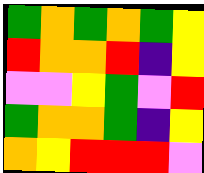[["green", "orange", "green", "orange", "green", "yellow"], ["red", "orange", "orange", "red", "indigo", "yellow"], ["violet", "violet", "yellow", "green", "violet", "red"], ["green", "orange", "orange", "green", "indigo", "yellow"], ["orange", "yellow", "red", "red", "red", "violet"]]